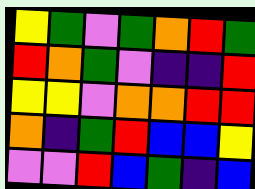[["yellow", "green", "violet", "green", "orange", "red", "green"], ["red", "orange", "green", "violet", "indigo", "indigo", "red"], ["yellow", "yellow", "violet", "orange", "orange", "red", "red"], ["orange", "indigo", "green", "red", "blue", "blue", "yellow"], ["violet", "violet", "red", "blue", "green", "indigo", "blue"]]